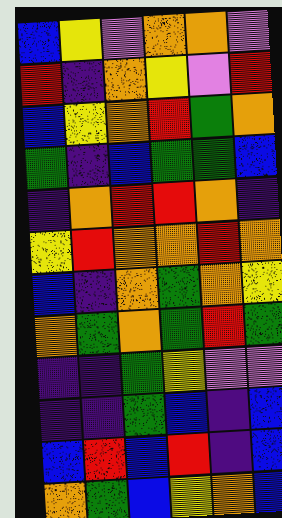[["blue", "yellow", "violet", "orange", "orange", "violet"], ["red", "indigo", "orange", "yellow", "violet", "red"], ["blue", "yellow", "orange", "red", "green", "orange"], ["green", "indigo", "blue", "green", "green", "blue"], ["indigo", "orange", "red", "red", "orange", "indigo"], ["yellow", "red", "orange", "orange", "red", "orange"], ["blue", "indigo", "orange", "green", "orange", "yellow"], ["orange", "green", "orange", "green", "red", "green"], ["indigo", "indigo", "green", "yellow", "violet", "violet"], ["indigo", "indigo", "green", "blue", "indigo", "blue"], ["blue", "red", "blue", "red", "indigo", "blue"], ["orange", "green", "blue", "yellow", "orange", "blue"]]